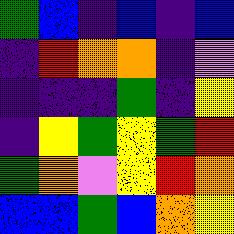[["green", "blue", "indigo", "blue", "indigo", "blue"], ["indigo", "red", "orange", "orange", "indigo", "violet"], ["indigo", "indigo", "indigo", "green", "indigo", "yellow"], ["indigo", "yellow", "green", "yellow", "green", "red"], ["green", "orange", "violet", "yellow", "red", "orange"], ["blue", "blue", "green", "blue", "orange", "yellow"]]